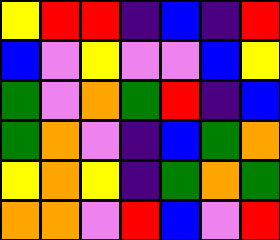[["yellow", "red", "red", "indigo", "blue", "indigo", "red"], ["blue", "violet", "yellow", "violet", "violet", "blue", "yellow"], ["green", "violet", "orange", "green", "red", "indigo", "blue"], ["green", "orange", "violet", "indigo", "blue", "green", "orange"], ["yellow", "orange", "yellow", "indigo", "green", "orange", "green"], ["orange", "orange", "violet", "red", "blue", "violet", "red"]]